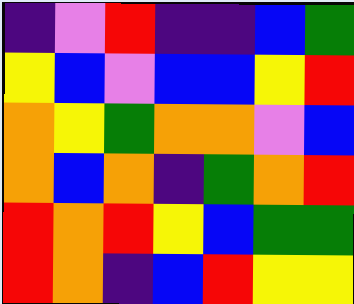[["indigo", "violet", "red", "indigo", "indigo", "blue", "green"], ["yellow", "blue", "violet", "blue", "blue", "yellow", "red"], ["orange", "yellow", "green", "orange", "orange", "violet", "blue"], ["orange", "blue", "orange", "indigo", "green", "orange", "red"], ["red", "orange", "red", "yellow", "blue", "green", "green"], ["red", "orange", "indigo", "blue", "red", "yellow", "yellow"]]